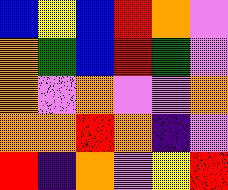[["blue", "yellow", "blue", "red", "orange", "violet"], ["orange", "green", "blue", "red", "green", "violet"], ["orange", "violet", "orange", "violet", "violet", "orange"], ["orange", "orange", "red", "orange", "indigo", "violet"], ["red", "indigo", "orange", "violet", "yellow", "red"]]